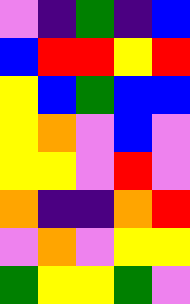[["violet", "indigo", "green", "indigo", "blue"], ["blue", "red", "red", "yellow", "red"], ["yellow", "blue", "green", "blue", "blue"], ["yellow", "orange", "violet", "blue", "violet"], ["yellow", "yellow", "violet", "red", "violet"], ["orange", "indigo", "indigo", "orange", "red"], ["violet", "orange", "violet", "yellow", "yellow"], ["green", "yellow", "yellow", "green", "violet"]]